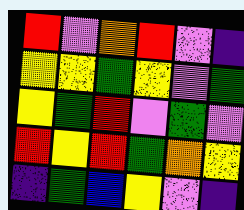[["red", "violet", "orange", "red", "violet", "indigo"], ["yellow", "yellow", "green", "yellow", "violet", "green"], ["yellow", "green", "red", "violet", "green", "violet"], ["red", "yellow", "red", "green", "orange", "yellow"], ["indigo", "green", "blue", "yellow", "violet", "indigo"]]